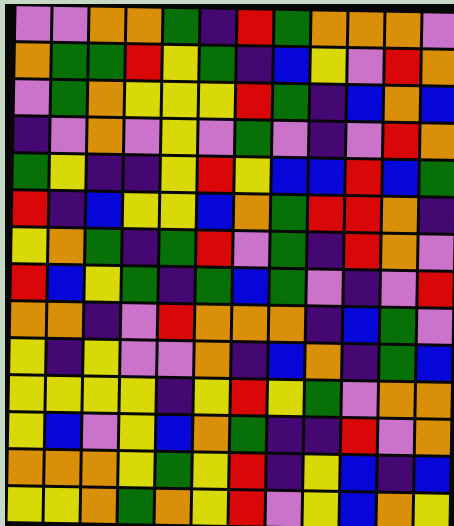[["violet", "violet", "orange", "orange", "green", "indigo", "red", "green", "orange", "orange", "orange", "violet"], ["orange", "green", "green", "red", "yellow", "green", "indigo", "blue", "yellow", "violet", "red", "orange"], ["violet", "green", "orange", "yellow", "yellow", "yellow", "red", "green", "indigo", "blue", "orange", "blue"], ["indigo", "violet", "orange", "violet", "yellow", "violet", "green", "violet", "indigo", "violet", "red", "orange"], ["green", "yellow", "indigo", "indigo", "yellow", "red", "yellow", "blue", "blue", "red", "blue", "green"], ["red", "indigo", "blue", "yellow", "yellow", "blue", "orange", "green", "red", "red", "orange", "indigo"], ["yellow", "orange", "green", "indigo", "green", "red", "violet", "green", "indigo", "red", "orange", "violet"], ["red", "blue", "yellow", "green", "indigo", "green", "blue", "green", "violet", "indigo", "violet", "red"], ["orange", "orange", "indigo", "violet", "red", "orange", "orange", "orange", "indigo", "blue", "green", "violet"], ["yellow", "indigo", "yellow", "violet", "violet", "orange", "indigo", "blue", "orange", "indigo", "green", "blue"], ["yellow", "yellow", "yellow", "yellow", "indigo", "yellow", "red", "yellow", "green", "violet", "orange", "orange"], ["yellow", "blue", "violet", "yellow", "blue", "orange", "green", "indigo", "indigo", "red", "violet", "orange"], ["orange", "orange", "orange", "yellow", "green", "yellow", "red", "indigo", "yellow", "blue", "indigo", "blue"], ["yellow", "yellow", "orange", "green", "orange", "yellow", "red", "violet", "yellow", "blue", "orange", "yellow"]]